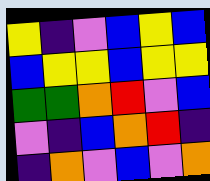[["yellow", "indigo", "violet", "blue", "yellow", "blue"], ["blue", "yellow", "yellow", "blue", "yellow", "yellow"], ["green", "green", "orange", "red", "violet", "blue"], ["violet", "indigo", "blue", "orange", "red", "indigo"], ["indigo", "orange", "violet", "blue", "violet", "orange"]]